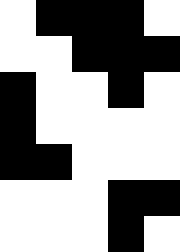[["white", "black", "black", "black", "white"], ["white", "white", "black", "black", "black"], ["black", "white", "white", "black", "white"], ["black", "white", "white", "white", "white"], ["black", "black", "white", "white", "white"], ["white", "white", "white", "black", "black"], ["white", "white", "white", "black", "white"]]